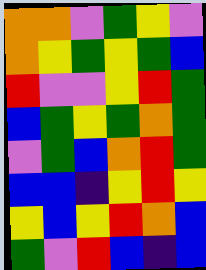[["orange", "orange", "violet", "green", "yellow", "violet"], ["orange", "yellow", "green", "yellow", "green", "blue"], ["red", "violet", "violet", "yellow", "red", "green"], ["blue", "green", "yellow", "green", "orange", "green"], ["violet", "green", "blue", "orange", "red", "green"], ["blue", "blue", "indigo", "yellow", "red", "yellow"], ["yellow", "blue", "yellow", "red", "orange", "blue"], ["green", "violet", "red", "blue", "indigo", "blue"]]